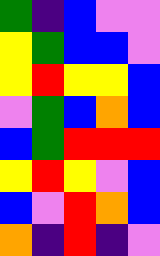[["green", "indigo", "blue", "violet", "violet"], ["yellow", "green", "blue", "blue", "violet"], ["yellow", "red", "yellow", "yellow", "blue"], ["violet", "green", "blue", "orange", "blue"], ["blue", "green", "red", "red", "red"], ["yellow", "red", "yellow", "violet", "blue"], ["blue", "violet", "red", "orange", "blue"], ["orange", "indigo", "red", "indigo", "violet"]]